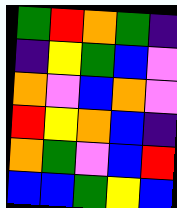[["green", "red", "orange", "green", "indigo"], ["indigo", "yellow", "green", "blue", "violet"], ["orange", "violet", "blue", "orange", "violet"], ["red", "yellow", "orange", "blue", "indigo"], ["orange", "green", "violet", "blue", "red"], ["blue", "blue", "green", "yellow", "blue"]]